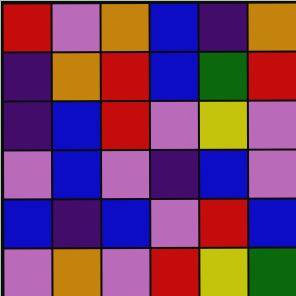[["red", "violet", "orange", "blue", "indigo", "orange"], ["indigo", "orange", "red", "blue", "green", "red"], ["indigo", "blue", "red", "violet", "yellow", "violet"], ["violet", "blue", "violet", "indigo", "blue", "violet"], ["blue", "indigo", "blue", "violet", "red", "blue"], ["violet", "orange", "violet", "red", "yellow", "green"]]